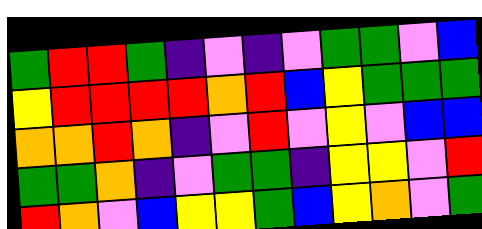[["green", "red", "red", "green", "indigo", "violet", "indigo", "violet", "green", "green", "violet", "blue"], ["yellow", "red", "red", "red", "red", "orange", "red", "blue", "yellow", "green", "green", "green"], ["orange", "orange", "red", "orange", "indigo", "violet", "red", "violet", "yellow", "violet", "blue", "blue"], ["green", "green", "orange", "indigo", "violet", "green", "green", "indigo", "yellow", "yellow", "violet", "red"], ["red", "orange", "violet", "blue", "yellow", "yellow", "green", "blue", "yellow", "orange", "violet", "green"]]